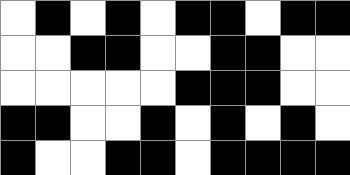[["white", "black", "white", "black", "white", "black", "black", "white", "black", "black"], ["white", "white", "black", "black", "white", "white", "black", "black", "white", "white"], ["white", "white", "white", "white", "white", "black", "black", "black", "white", "white"], ["black", "black", "white", "white", "black", "white", "black", "white", "black", "white"], ["black", "white", "white", "black", "black", "white", "black", "black", "black", "black"]]